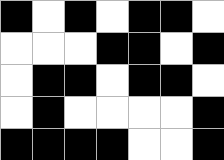[["black", "white", "black", "white", "black", "black", "white"], ["white", "white", "white", "black", "black", "white", "black"], ["white", "black", "black", "white", "black", "black", "white"], ["white", "black", "white", "white", "white", "white", "black"], ["black", "black", "black", "black", "white", "white", "black"]]